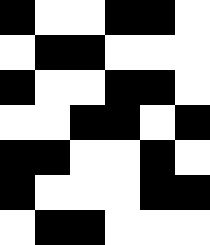[["black", "white", "white", "black", "black", "white"], ["white", "black", "black", "white", "white", "white"], ["black", "white", "white", "black", "black", "white"], ["white", "white", "black", "black", "white", "black"], ["black", "black", "white", "white", "black", "white"], ["black", "white", "white", "white", "black", "black"], ["white", "black", "black", "white", "white", "white"]]